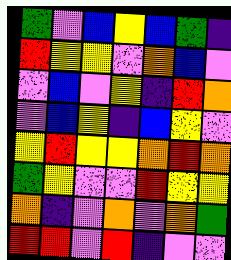[["green", "violet", "blue", "yellow", "blue", "green", "indigo"], ["red", "yellow", "yellow", "violet", "orange", "blue", "violet"], ["violet", "blue", "violet", "yellow", "indigo", "red", "orange"], ["violet", "blue", "yellow", "indigo", "blue", "yellow", "violet"], ["yellow", "red", "yellow", "yellow", "orange", "red", "orange"], ["green", "yellow", "violet", "violet", "red", "yellow", "yellow"], ["orange", "indigo", "violet", "orange", "violet", "orange", "green"], ["red", "red", "violet", "red", "indigo", "violet", "violet"]]